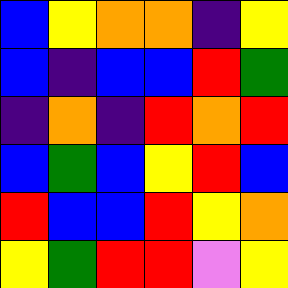[["blue", "yellow", "orange", "orange", "indigo", "yellow"], ["blue", "indigo", "blue", "blue", "red", "green"], ["indigo", "orange", "indigo", "red", "orange", "red"], ["blue", "green", "blue", "yellow", "red", "blue"], ["red", "blue", "blue", "red", "yellow", "orange"], ["yellow", "green", "red", "red", "violet", "yellow"]]